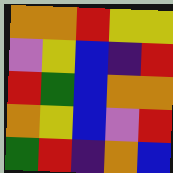[["orange", "orange", "red", "yellow", "yellow"], ["violet", "yellow", "blue", "indigo", "red"], ["red", "green", "blue", "orange", "orange"], ["orange", "yellow", "blue", "violet", "red"], ["green", "red", "indigo", "orange", "blue"]]